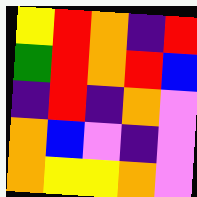[["yellow", "red", "orange", "indigo", "red"], ["green", "red", "orange", "red", "blue"], ["indigo", "red", "indigo", "orange", "violet"], ["orange", "blue", "violet", "indigo", "violet"], ["orange", "yellow", "yellow", "orange", "violet"]]